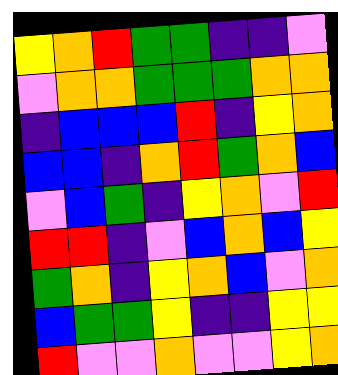[["yellow", "orange", "red", "green", "green", "indigo", "indigo", "violet"], ["violet", "orange", "orange", "green", "green", "green", "orange", "orange"], ["indigo", "blue", "blue", "blue", "red", "indigo", "yellow", "orange"], ["blue", "blue", "indigo", "orange", "red", "green", "orange", "blue"], ["violet", "blue", "green", "indigo", "yellow", "orange", "violet", "red"], ["red", "red", "indigo", "violet", "blue", "orange", "blue", "yellow"], ["green", "orange", "indigo", "yellow", "orange", "blue", "violet", "orange"], ["blue", "green", "green", "yellow", "indigo", "indigo", "yellow", "yellow"], ["red", "violet", "violet", "orange", "violet", "violet", "yellow", "orange"]]